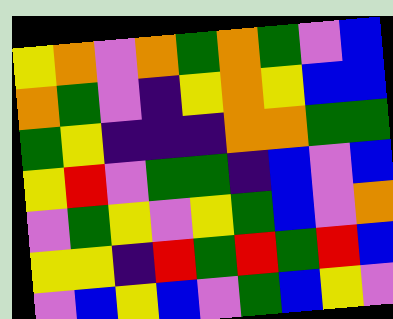[["yellow", "orange", "violet", "orange", "green", "orange", "green", "violet", "blue"], ["orange", "green", "violet", "indigo", "yellow", "orange", "yellow", "blue", "blue"], ["green", "yellow", "indigo", "indigo", "indigo", "orange", "orange", "green", "green"], ["yellow", "red", "violet", "green", "green", "indigo", "blue", "violet", "blue"], ["violet", "green", "yellow", "violet", "yellow", "green", "blue", "violet", "orange"], ["yellow", "yellow", "indigo", "red", "green", "red", "green", "red", "blue"], ["violet", "blue", "yellow", "blue", "violet", "green", "blue", "yellow", "violet"]]